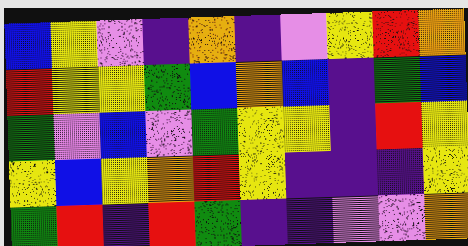[["blue", "yellow", "violet", "indigo", "orange", "indigo", "violet", "yellow", "red", "orange"], ["red", "yellow", "yellow", "green", "blue", "orange", "blue", "indigo", "green", "blue"], ["green", "violet", "blue", "violet", "green", "yellow", "yellow", "indigo", "red", "yellow"], ["yellow", "blue", "yellow", "orange", "red", "yellow", "indigo", "indigo", "indigo", "yellow"], ["green", "red", "indigo", "red", "green", "indigo", "indigo", "violet", "violet", "orange"]]